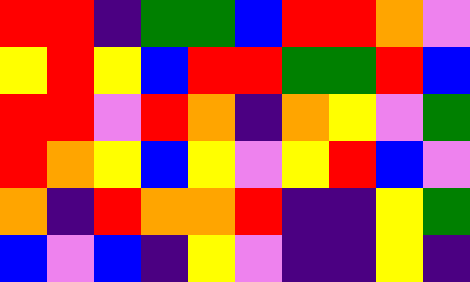[["red", "red", "indigo", "green", "green", "blue", "red", "red", "orange", "violet"], ["yellow", "red", "yellow", "blue", "red", "red", "green", "green", "red", "blue"], ["red", "red", "violet", "red", "orange", "indigo", "orange", "yellow", "violet", "green"], ["red", "orange", "yellow", "blue", "yellow", "violet", "yellow", "red", "blue", "violet"], ["orange", "indigo", "red", "orange", "orange", "red", "indigo", "indigo", "yellow", "green"], ["blue", "violet", "blue", "indigo", "yellow", "violet", "indigo", "indigo", "yellow", "indigo"]]